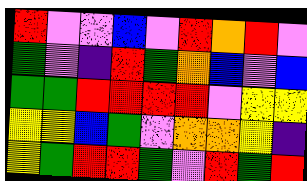[["red", "violet", "violet", "blue", "violet", "red", "orange", "red", "violet"], ["green", "violet", "indigo", "red", "green", "orange", "blue", "violet", "blue"], ["green", "green", "red", "red", "red", "red", "violet", "yellow", "yellow"], ["yellow", "yellow", "blue", "green", "violet", "orange", "orange", "yellow", "indigo"], ["yellow", "green", "red", "red", "green", "violet", "red", "green", "red"]]